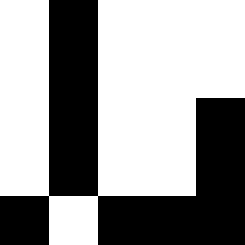[["white", "black", "white", "white", "white"], ["white", "black", "white", "white", "white"], ["white", "black", "white", "white", "black"], ["white", "black", "white", "white", "black"], ["black", "white", "black", "black", "black"]]